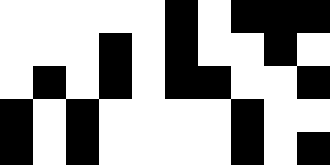[["white", "white", "white", "white", "white", "black", "white", "black", "black", "black"], ["white", "white", "white", "black", "white", "black", "white", "white", "black", "white"], ["white", "black", "white", "black", "white", "black", "black", "white", "white", "black"], ["black", "white", "black", "white", "white", "white", "white", "black", "white", "white"], ["black", "white", "black", "white", "white", "white", "white", "black", "white", "black"]]